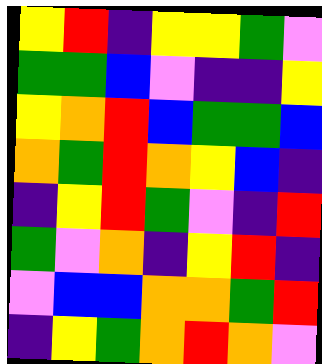[["yellow", "red", "indigo", "yellow", "yellow", "green", "violet"], ["green", "green", "blue", "violet", "indigo", "indigo", "yellow"], ["yellow", "orange", "red", "blue", "green", "green", "blue"], ["orange", "green", "red", "orange", "yellow", "blue", "indigo"], ["indigo", "yellow", "red", "green", "violet", "indigo", "red"], ["green", "violet", "orange", "indigo", "yellow", "red", "indigo"], ["violet", "blue", "blue", "orange", "orange", "green", "red"], ["indigo", "yellow", "green", "orange", "red", "orange", "violet"]]